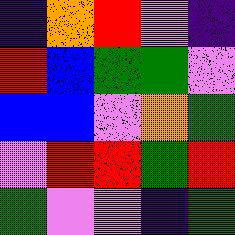[["indigo", "orange", "red", "violet", "indigo"], ["red", "blue", "green", "green", "violet"], ["blue", "blue", "violet", "orange", "green"], ["violet", "red", "red", "green", "red"], ["green", "violet", "violet", "indigo", "green"]]